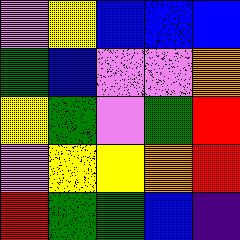[["violet", "yellow", "blue", "blue", "blue"], ["green", "blue", "violet", "violet", "orange"], ["yellow", "green", "violet", "green", "red"], ["violet", "yellow", "yellow", "orange", "red"], ["red", "green", "green", "blue", "indigo"]]